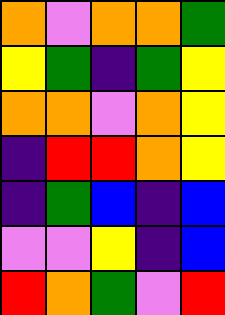[["orange", "violet", "orange", "orange", "green"], ["yellow", "green", "indigo", "green", "yellow"], ["orange", "orange", "violet", "orange", "yellow"], ["indigo", "red", "red", "orange", "yellow"], ["indigo", "green", "blue", "indigo", "blue"], ["violet", "violet", "yellow", "indigo", "blue"], ["red", "orange", "green", "violet", "red"]]